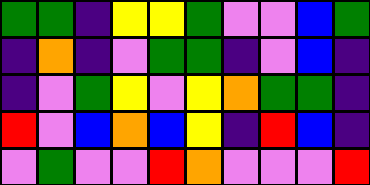[["green", "green", "indigo", "yellow", "yellow", "green", "violet", "violet", "blue", "green"], ["indigo", "orange", "indigo", "violet", "green", "green", "indigo", "violet", "blue", "indigo"], ["indigo", "violet", "green", "yellow", "violet", "yellow", "orange", "green", "green", "indigo"], ["red", "violet", "blue", "orange", "blue", "yellow", "indigo", "red", "blue", "indigo"], ["violet", "green", "violet", "violet", "red", "orange", "violet", "violet", "violet", "red"]]